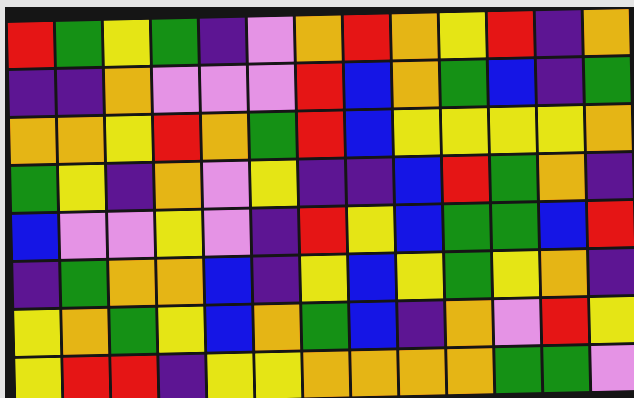[["red", "green", "yellow", "green", "indigo", "violet", "orange", "red", "orange", "yellow", "red", "indigo", "orange"], ["indigo", "indigo", "orange", "violet", "violet", "violet", "red", "blue", "orange", "green", "blue", "indigo", "green"], ["orange", "orange", "yellow", "red", "orange", "green", "red", "blue", "yellow", "yellow", "yellow", "yellow", "orange"], ["green", "yellow", "indigo", "orange", "violet", "yellow", "indigo", "indigo", "blue", "red", "green", "orange", "indigo"], ["blue", "violet", "violet", "yellow", "violet", "indigo", "red", "yellow", "blue", "green", "green", "blue", "red"], ["indigo", "green", "orange", "orange", "blue", "indigo", "yellow", "blue", "yellow", "green", "yellow", "orange", "indigo"], ["yellow", "orange", "green", "yellow", "blue", "orange", "green", "blue", "indigo", "orange", "violet", "red", "yellow"], ["yellow", "red", "red", "indigo", "yellow", "yellow", "orange", "orange", "orange", "orange", "green", "green", "violet"]]